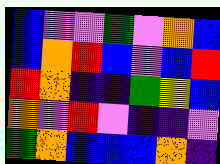[["blue", "violet", "violet", "green", "violet", "orange", "blue"], ["blue", "orange", "red", "blue", "violet", "blue", "red"], ["red", "orange", "indigo", "indigo", "green", "yellow", "blue"], ["orange", "violet", "red", "violet", "indigo", "indigo", "violet"], ["green", "orange", "blue", "blue", "blue", "orange", "indigo"]]